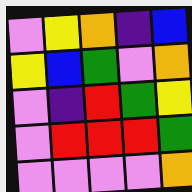[["violet", "yellow", "orange", "indigo", "blue"], ["yellow", "blue", "green", "violet", "orange"], ["violet", "indigo", "red", "green", "yellow"], ["violet", "red", "red", "red", "green"], ["violet", "violet", "violet", "violet", "orange"]]